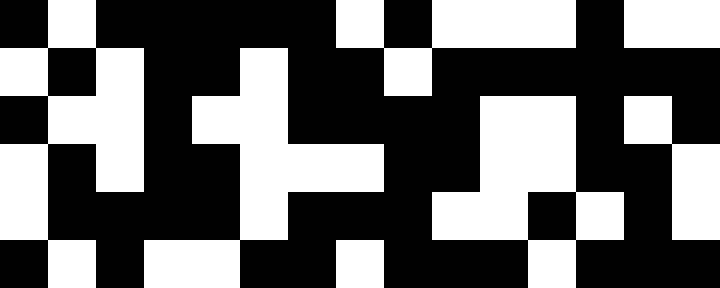[["black", "white", "black", "black", "black", "black", "black", "white", "black", "white", "white", "white", "black", "white", "white"], ["white", "black", "white", "black", "black", "white", "black", "black", "white", "black", "black", "black", "black", "black", "black"], ["black", "white", "white", "black", "white", "white", "black", "black", "black", "black", "white", "white", "black", "white", "black"], ["white", "black", "white", "black", "black", "white", "white", "white", "black", "black", "white", "white", "black", "black", "white"], ["white", "black", "black", "black", "black", "white", "black", "black", "black", "white", "white", "black", "white", "black", "white"], ["black", "white", "black", "white", "white", "black", "black", "white", "black", "black", "black", "white", "black", "black", "black"]]